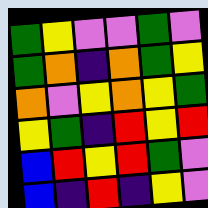[["green", "yellow", "violet", "violet", "green", "violet"], ["green", "orange", "indigo", "orange", "green", "yellow"], ["orange", "violet", "yellow", "orange", "yellow", "green"], ["yellow", "green", "indigo", "red", "yellow", "red"], ["blue", "red", "yellow", "red", "green", "violet"], ["blue", "indigo", "red", "indigo", "yellow", "violet"]]